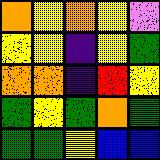[["orange", "yellow", "orange", "yellow", "violet"], ["yellow", "yellow", "indigo", "yellow", "green"], ["orange", "orange", "indigo", "red", "yellow"], ["green", "yellow", "green", "orange", "green"], ["green", "green", "yellow", "blue", "blue"]]